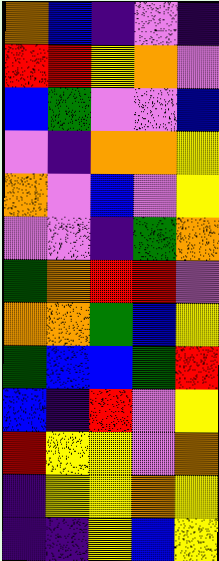[["orange", "blue", "indigo", "violet", "indigo"], ["red", "red", "yellow", "orange", "violet"], ["blue", "green", "violet", "violet", "blue"], ["violet", "indigo", "orange", "orange", "yellow"], ["orange", "violet", "blue", "violet", "yellow"], ["violet", "violet", "indigo", "green", "orange"], ["green", "orange", "red", "red", "violet"], ["orange", "orange", "green", "blue", "yellow"], ["green", "blue", "blue", "green", "red"], ["blue", "indigo", "red", "violet", "yellow"], ["red", "yellow", "yellow", "violet", "orange"], ["indigo", "yellow", "yellow", "orange", "yellow"], ["indigo", "indigo", "yellow", "blue", "yellow"]]